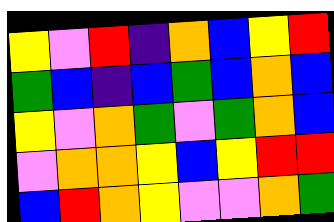[["yellow", "violet", "red", "indigo", "orange", "blue", "yellow", "red"], ["green", "blue", "indigo", "blue", "green", "blue", "orange", "blue"], ["yellow", "violet", "orange", "green", "violet", "green", "orange", "blue"], ["violet", "orange", "orange", "yellow", "blue", "yellow", "red", "red"], ["blue", "red", "orange", "yellow", "violet", "violet", "orange", "green"]]